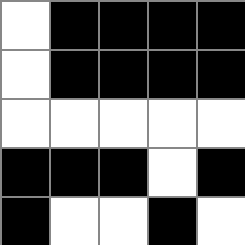[["white", "black", "black", "black", "black"], ["white", "black", "black", "black", "black"], ["white", "white", "white", "white", "white"], ["black", "black", "black", "white", "black"], ["black", "white", "white", "black", "white"]]